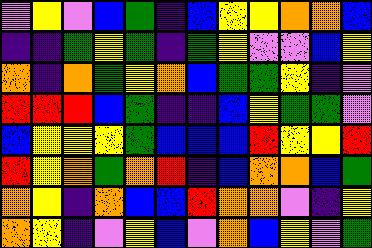[["violet", "yellow", "violet", "blue", "green", "indigo", "blue", "yellow", "yellow", "orange", "orange", "blue"], ["indigo", "indigo", "green", "yellow", "green", "indigo", "green", "yellow", "violet", "violet", "blue", "yellow"], ["orange", "indigo", "orange", "green", "yellow", "orange", "blue", "green", "green", "yellow", "indigo", "violet"], ["red", "red", "red", "blue", "green", "indigo", "indigo", "blue", "yellow", "green", "green", "violet"], ["blue", "yellow", "yellow", "yellow", "green", "blue", "blue", "blue", "red", "yellow", "yellow", "red"], ["red", "yellow", "orange", "green", "orange", "red", "indigo", "blue", "orange", "orange", "blue", "green"], ["orange", "yellow", "indigo", "orange", "blue", "blue", "red", "orange", "orange", "violet", "indigo", "yellow"], ["orange", "yellow", "indigo", "violet", "yellow", "blue", "violet", "orange", "blue", "yellow", "violet", "green"]]